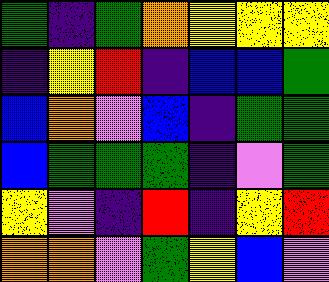[["green", "indigo", "green", "orange", "yellow", "yellow", "yellow"], ["indigo", "yellow", "red", "indigo", "blue", "blue", "green"], ["blue", "orange", "violet", "blue", "indigo", "green", "green"], ["blue", "green", "green", "green", "indigo", "violet", "green"], ["yellow", "violet", "indigo", "red", "indigo", "yellow", "red"], ["orange", "orange", "violet", "green", "yellow", "blue", "violet"]]